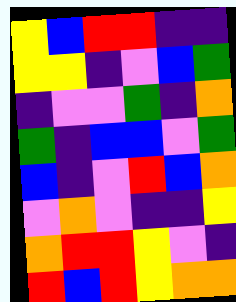[["yellow", "blue", "red", "red", "indigo", "indigo"], ["yellow", "yellow", "indigo", "violet", "blue", "green"], ["indigo", "violet", "violet", "green", "indigo", "orange"], ["green", "indigo", "blue", "blue", "violet", "green"], ["blue", "indigo", "violet", "red", "blue", "orange"], ["violet", "orange", "violet", "indigo", "indigo", "yellow"], ["orange", "red", "red", "yellow", "violet", "indigo"], ["red", "blue", "red", "yellow", "orange", "orange"]]